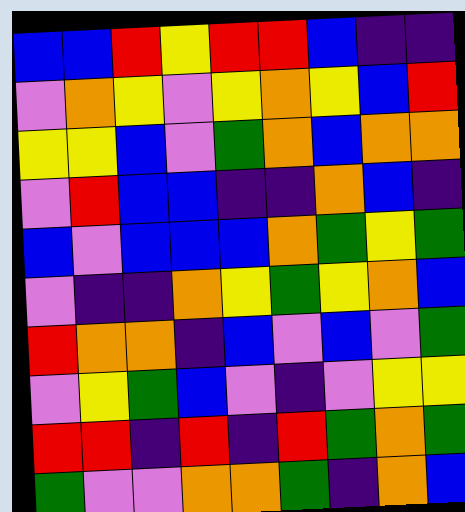[["blue", "blue", "red", "yellow", "red", "red", "blue", "indigo", "indigo"], ["violet", "orange", "yellow", "violet", "yellow", "orange", "yellow", "blue", "red"], ["yellow", "yellow", "blue", "violet", "green", "orange", "blue", "orange", "orange"], ["violet", "red", "blue", "blue", "indigo", "indigo", "orange", "blue", "indigo"], ["blue", "violet", "blue", "blue", "blue", "orange", "green", "yellow", "green"], ["violet", "indigo", "indigo", "orange", "yellow", "green", "yellow", "orange", "blue"], ["red", "orange", "orange", "indigo", "blue", "violet", "blue", "violet", "green"], ["violet", "yellow", "green", "blue", "violet", "indigo", "violet", "yellow", "yellow"], ["red", "red", "indigo", "red", "indigo", "red", "green", "orange", "green"], ["green", "violet", "violet", "orange", "orange", "green", "indigo", "orange", "blue"]]